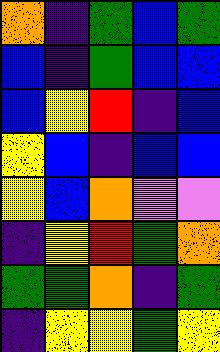[["orange", "indigo", "green", "blue", "green"], ["blue", "indigo", "green", "blue", "blue"], ["blue", "yellow", "red", "indigo", "blue"], ["yellow", "blue", "indigo", "blue", "blue"], ["yellow", "blue", "orange", "violet", "violet"], ["indigo", "yellow", "red", "green", "orange"], ["green", "green", "orange", "indigo", "green"], ["indigo", "yellow", "yellow", "green", "yellow"]]